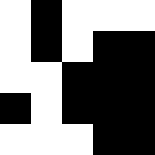[["white", "black", "white", "white", "white"], ["white", "black", "white", "black", "black"], ["white", "white", "black", "black", "black"], ["black", "white", "black", "black", "black"], ["white", "white", "white", "black", "black"]]